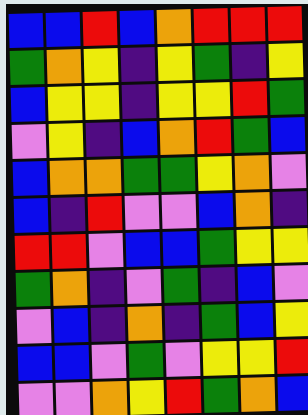[["blue", "blue", "red", "blue", "orange", "red", "red", "red"], ["green", "orange", "yellow", "indigo", "yellow", "green", "indigo", "yellow"], ["blue", "yellow", "yellow", "indigo", "yellow", "yellow", "red", "green"], ["violet", "yellow", "indigo", "blue", "orange", "red", "green", "blue"], ["blue", "orange", "orange", "green", "green", "yellow", "orange", "violet"], ["blue", "indigo", "red", "violet", "violet", "blue", "orange", "indigo"], ["red", "red", "violet", "blue", "blue", "green", "yellow", "yellow"], ["green", "orange", "indigo", "violet", "green", "indigo", "blue", "violet"], ["violet", "blue", "indigo", "orange", "indigo", "green", "blue", "yellow"], ["blue", "blue", "violet", "green", "violet", "yellow", "yellow", "red"], ["violet", "violet", "orange", "yellow", "red", "green", "orange", "blue"]]